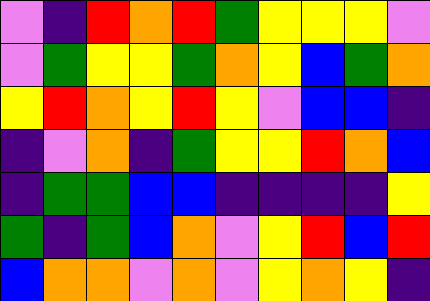[["violet", "indigo", "red", "orange", "red", "green", "yellow", "yellow", "yellow", "violet"], ["violet", "green", "yellow", "yellow", "green", "orange", "yellow", "blue", "green", "orange"], ["yellow", "red", "orange", "yellow", "red", "yellow", "violet", "blue", "blue", "indigo"], ["indigo", "violet", "orange", "indigo", "green", "yellow", "yellow", "red", "orange", "blue"], ["indigo", "green", "green", "blue", "blue", "indigo", "indigo", "indigo", "indigo", "yellow"], ["green", "indigo", "green", "blue", "orange", "violet", "yellow", "red", "blue", "red"], ["blue", "orange", "orange", "violet", "orange", "violet", "yellow", "orange", "yellow", "indigo"]]